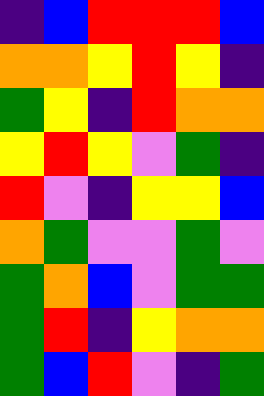[["indigo", "blue", "red", "red", "red", "blue"], ["orange", "orange", "yellow", "red", "yellow", "indigo"], ["green", "yellow", "indigo", "red", "orange", "orange"], ["yellow", "red", "yellow", "violet", "green", "indigo"], ["red", "violet", "indigo", "yellow", "yellow", "blue"], ["orange", "green", "violet", "violet", "green", "violet"], ["green", "orange", "blue", "violet", "green", "green"], ["green", "red", "indigo", "yellow", "orange", "orange"], ["green", "blue", "red", "violet", "indigo", "green"]]